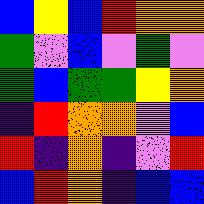[["blue", "yellow", "blue", "red", "orange", "orange"], ["green", "violet", "blue", "violet", "green", "violet"], ["green", "blue", "green", "green", "yellow", "orange"], ["indigo", "red", "orange", "orange", "violet", "blue"], ["red", "indigo", "orange", "indigo", "violet", "red"], ["blue", "red", "orange", "indigo", "blue", "blue"]]